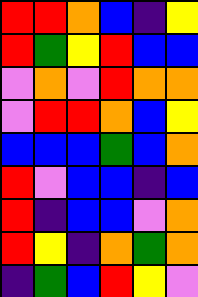[["red", "red", "orange", "blue", "indigo", "yellow"], ["red", "green", "yellow", "red", "blue", "blue"], ["violet", "orange", "violet", "red", "orange", "orange"], ["violet", "red", "red", "orange", "blue", "yellow"], ["blue", "blue", "blue", "green", "blue", "orange"], ["red", "violet", "blue", "blue", "indigo", "blue"], ["red", "indigo", "blue", "blue", "violet", "orange"], ["red", "yellow", "indigo", "orange", "green", "orange"], ["indigo", "green", "blue", "red", "yellow", "violet"]]